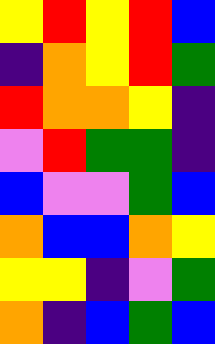[["yellow", "red", "yellow", "red", "blue"], ["indigo", "orange", "yellow", "red", "green"], ["red", "orange", "orange", "yellow", "indigo"], ["violet", "red", "green", "green", "indigo"], ["blue", "violet", "violet", "green", "blue"], ["orange", "blue", "blue", "orange", "yellow"], ["yellow", "yellow", "indigo", "violet", "green"], ["orange", "indigo", "blue", "green", "blue"]]